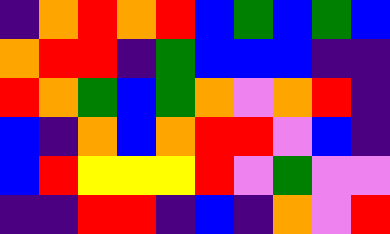[["indigo", "orange", "red", "orange", "red", "blue", "green", "blue", "green", "blue"], ["orange", "red", "red", "indigo", "green", "blue", "blue", "blue", "indigo", "indigo"], ["red", "orange", "green", "blue", "green", "orange", "violet", "orange", "red", "indigo"], ["blue", "indigo", "orange", "blue", "orange", "red", "red", "violet", "blue", "indigo"], ["blue", "red", "yellow", "yellow", "yellow", "red", "violet", "green", "violet", "violet"], ["indigo", "indigo", "red", "red", "indigo", "blue", "indigo", "orange", "violet", "red"]]